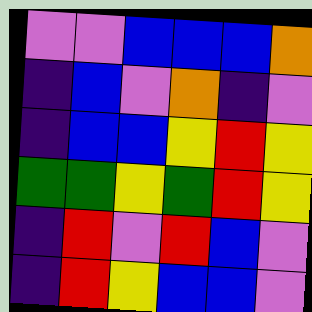[["violet", "violet", "blue", "blue", "blue", "orange"], ["indigo", "blue", "violet", "orange", "indigo", "violet"], ["indigo", "blue", "blue", "yellow", "red", "yellow"], ["green", "green", "yellow", "green", "red", "yellow"], ["indigo", "red", "violet", "red", "blue", "violet"], ["indigo", "red", "yellow", "blue", "blue", "violet"]]